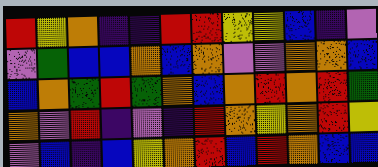[["red", "yellow", "orange", "indigo", "indigo", "red", "red", "yellow", "yellow", "blue", "indigo", "violet"], ["violet", "green", "blue", "blue", "orange", "blue", "orange", "violet", "violet", "orange", "orange", "blue"], ["blue", "orange", "green", "red", "green", "orange", "blue", "orange", "red", "orange", "red", "green"], ["orange", "violet", "red", "indigo", "violet", "indigo", "red", "orange", "yellow", "orange", "red", "yellow"], ["violet", "blue", "indigo", "blue", "yellow", "orange", "red", "blue", "red", "orange", "blue", "blue"]]